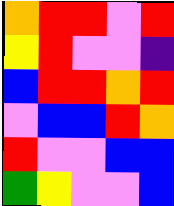[["orange", "red", "red", "violet", "red"], ["yellow", "red", "violet", "violet", "indigo"], ["blue", "red", "red", "orange", "red"], ["violet", "blue", "blue", "red", "orange"], ["red", "violet", "violet", "blue", "blue"], ["green", "yellow", "violet", "violet", "blue"]]